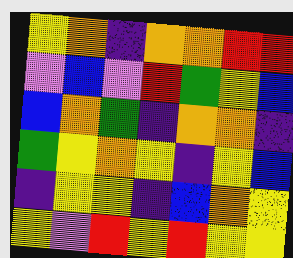[["yellow", "orange", "indigo", "orange", "orange", "red", "red"], ["violet", "blue", "violet", "red", "green", "yellow", "blue"], ["blue", "orange", "green", "indigo", "orange", "orange", "indigo"], ["green", "yellow", "orange", "yellow", "indigo", "yellow", "blue"], ["indigo", "yellow", "yellow", "indigo", "blue", "orange", "yellow"], ["yellow", "violet", "red", "yellow", "red", "yellow", "yellow"]]